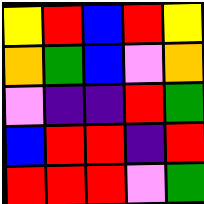[["yellow", "red", "blue", "red", "yellow"], ["orange", "green", "blue", "violet", "orange"], ["violet", "indigo", "indigo", "red", "green"], ["blue", "red", "red", "indigo", "red"], ["red", "red", "red", "violet", "green"]]